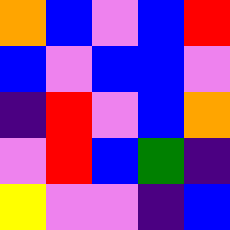[["orange", "blue", "violet", "blue", "red"], ["blue", "violet", "blue", "blue", "violet"], ["indigo", "red", "violet", "blue", "orange"], ["violet", "red", "blue", "green", "indigo"], ["yellow", "violet", "violet", "indigo", "blue"]]